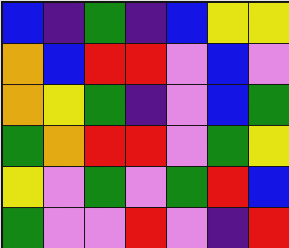[["blue", "indigo", "green", "indigo", "blue", "yellow", "yellow"], ["orange", "blue", "red", "red", "violet", "blue", "violet"], ["orange", "yellow", "green", "indigo", "violet", "blue", "green"], ["green", "orange", "red", "red", "violet", "green", "yellow"], ["yellow", "violet", "green", "violet", "green", "red", "blue"], ["green", "violet", "violet", "red", "violet", "indigo", "red"]]